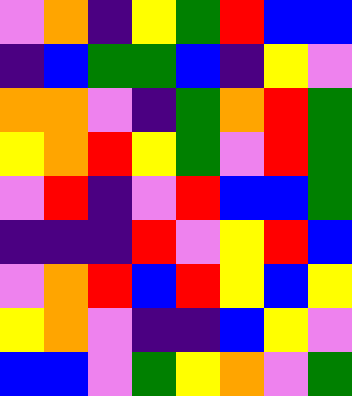[["violet", "orange", "indigo", "yellow", "green", "red", "blue", "blue"], ["indigo", "blue", "green", "green", "blue", "indigo", "yellow", "violet"], ["orange", "orange", "violet", "indigo", "green", "orange", "red", "green"], ["yellow", "orange", "red", "yellow", "green", "violet", "red", "green"], ["violet", "red", "indigo", "violet", "red", "blue", "blue", "green"], ["indigo", "indigo", "indigo", "red", "violet", "yellow", "red", "blue"], ["violet", "orange", "red", "blue", "red", "yellow", "blue", "yellow"], ["yellow", "orange", "violet", "indigo", "indigo", "blue", "yellow", "violet"], ["blue", "blue", "violet", "green", "yellow", "orange", "violet", "green"]]